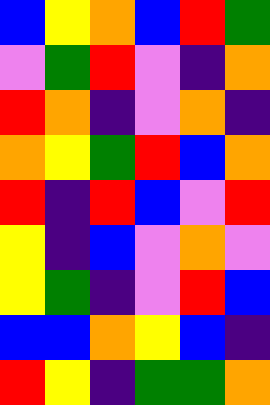[["blue", "yellow", "orange", "blue", "red", "green"], ["violet", "green", "red", "violet", "indigo", "orange"], ["red", "orange", "indigo", "violet", "orange", "indigo"], ["orange", "yellow", "green", "red", "blue", "orange"], ["red", "indigo", "red", "blue", "violet", "red"], ["yellow", "indigo", "blue", "violet", "orange", "violet"], ["yellow", "green", "indigo", "violet", "red", "blue"], ["blue", "blue", "orange", "yellow", "blue", "indigo"], ["red", "yellow", "indigo", "green", "green", "orange"]]